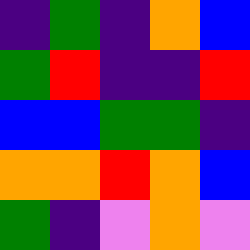[["indigo", "green", "indigo", "orange", "blue"], ["green", "red", "indigo", "indigo", "red"], ["blue", "blue", "green", "green", "indigo"], ["orange", "orange", "red", "orange", "blue"], ["green", "indigo", "violet", "orange", "violet"]]